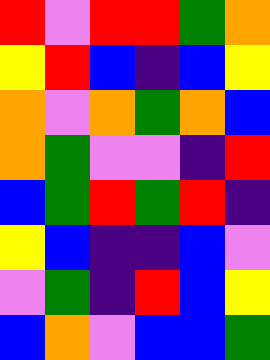[["red", "violet", "red", "red", "green", "orange"], ["yellow", "red", "blue", "indigo", "blue", "yellow"], ["orange", "violet", "orange", "green", "orange", "blue"], ["orange", "green", "violet", "violet", "indigo", "red"], ["blue", "green", "red", "green", "red", "indigo"], ["yellow", "blue", "indigo", "indigo", "blue", "violet"], ["violet", "green", "indigo", "red", "blue", "yellow"], ["blue", "orange", "violet", "blue", "blue", "green"]]